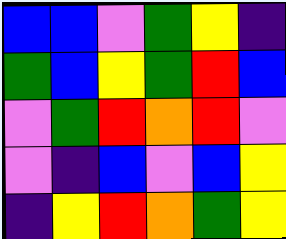[["blue", "blue", "violet", "green", "yellow", "indigo"], ["green", "blue", "yellow", "green", "red", "blue"], ["violet", "green", "red", "orange", "red", "violet"], ["violet", "indigo", "blue", "violet", "blue", "yellow"], ["indigo", "yellow", "red", "orange", "green", "yellow"]]